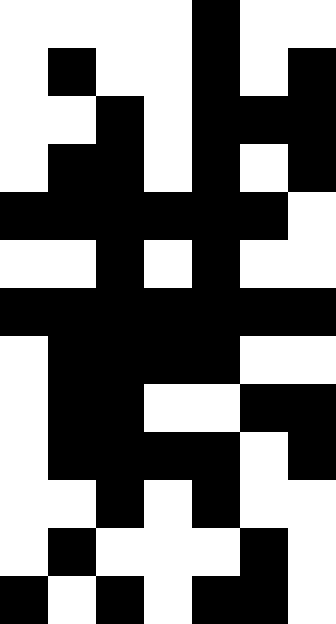[["white", "white", "white", "white", "black", "white", "white"], ["white", "black", "white", "white", "black", "white", "black"], ["white", "white", "black", "white", "black", "black", "black"], ["white", "black", "black", "white", "black", "white", "black"], ["black", "black", "black", "black", "black", "black", "white"], ["white", "white", "black", "white", "black", "white", "white"], ["black", "black", "black", "black", "black", "black", "black"], ["white", "black", "black", "black", "black", "white", "white"], ["white", "black", "black", "white", "white", "black", "black"], ["white", "black", "black", "black", "black", "white", "black"], ["white", "white", "black", "white", "black", "white", "white"], ["white", "black", "white", "white", "white", "black", "white"], ["black", "white", "black", "white", "black", "black", "white"]]